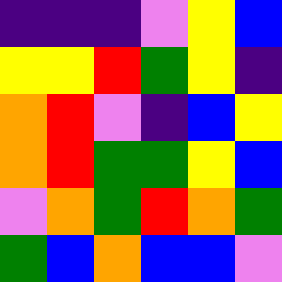[["indigo", "indigo", "indigo", "violet", "yellow", "blue"], ["yellow", "yellow", "red", "green", "yellow", "indigo"], ["orange", "red", "violet", "indigo", "blue", "yellow"], ["orange", "red", "green", "green", "yellow", "blue"], ["violet", "orange", "green", "red", "orange", "green"], ["green", "blue", "orange", "blue", "blue", "violet"]]